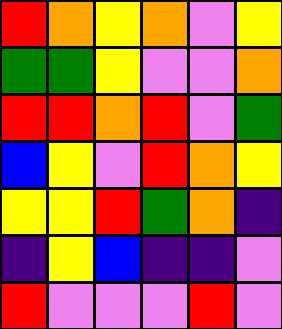[["red", "orange", "yellow", "orange", "violet", "yellow"], ["green", "green", "yellow", "violet", "violet", "orange"], ["red", "red", "orange", "red", "violet", "green"], ["blue", "yellow", "violet", "red", "orange", "yellow"], ["yellow", "yellow", "red", "green", "orange", "indigo"], ["indigo", "yellow", "blue", "indigo", "indigo", "violet"], ["red", "violet", "violet", "violet", "red", "violet"]]